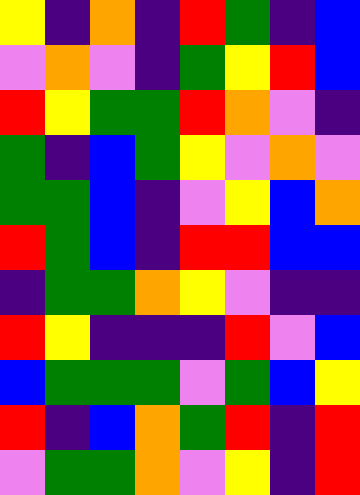[["yellow", "indigo", "orange", "indigo", "red", "green", "indigo", "blue"], ["violet", "orange", "violet", "indigo", "green", "yellow", "red", "blue"], ["red", "yellow", "green", "green", "red", "orange", "violet", "indigo"], ["green", "indigo", "blue", "green", "yellow", "violet", "orange", "violet"], ["green", "green", "blue", "indigo", "violet", "yellow", "blue", "orange"], ["red", "green", "blue", "indigo", "red", "red", "blue", "blue"], ["indigo", "green", "green", "orange", "yellow", "violet", "indigo", "indigo"], ["red", "yellow", "indigo", "indigo", "indigo", "red", "violet", "blue"], ["blue", "green", "green", "green", "violet", "green", "blue", "yellow"], ["red", "indigo", "blue", "orange", "green", "red", "indigo", "red"], ["violet", "green", "green", "orange", "violet", "yellow", "indigo", "red"]]